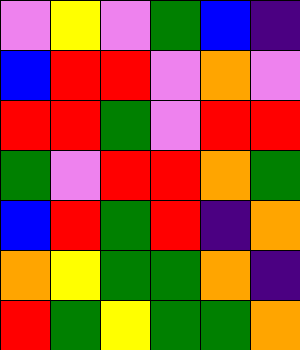[["violet", "yellow", "violet", "green", "blue", "indigo"], ["blue", "red", "red", "violet", "orange", "violet"], ["red", "red", "green", "violet", "red", "red"], ["green", "violet", "red", "red", "orange", "green"], ["blue", "red", "green", "red", "indigo", "orange"], ["orange", "yellow", "green", "green", "orange", "indigo"], ["red", "green", "yellow", "green", "green", "orange"]]